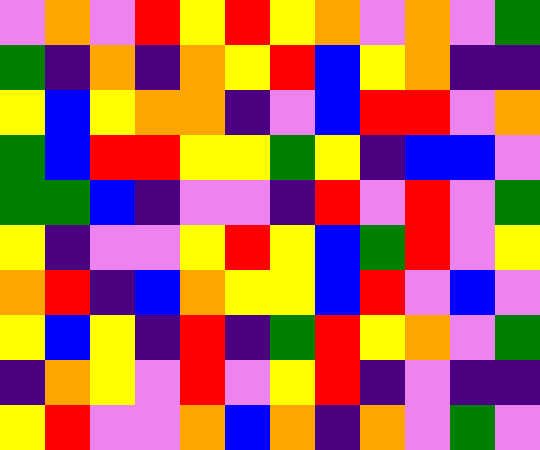[["violet", "orange", "violet", "red", "yellow", "red", "yellow", "orange", "violet", "orange", "violet", "green"], ["green", "indigo", "orange", "indigo", "orange", "yellow", "red", "blue", "yellow", "orange", "indigo", "indigo"], ["yellow", "blue", "yellow", "orange", "orange", "indigo", "violet", "blue", "red", "red", "violet", "orange"], ["green", "blue", "red", "red", "yellow", "yellow", "green", "yellow", "indigo", "blue", "blue", "violet"], ["green", "green", "blue", "indigo", "violet", "violet", "indigo", "red", "violet", "red", "violet", "green"], ["yellow", "indigo", "violet", "violet", "yellow", "red", "yellow", "blue", "green", "red", "violet", "yellow"], ["orange", "red", "indigo", "blue", "orange", "yellow", "yellow", "blue", "red", "violet", "blue", "violet"], ["yellow", "blue", "yellow", "indigo", "red", "indigo", "green", "red", "yellow", "orange", "violet", "green"], ["indigo", "orange", "yellow", "violet", "red", "violet", "yellow", "red", "indigo", "violet", "indigo", "indigo"], ["yellow", "red", "violet", "violet", "orange", "blue", "orange", "indigo", "orange", "violet", "green", "violet"]]